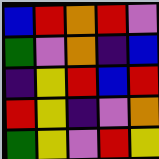[["blue", "red", "orange", "red", "violet"], ["green", "violet", "orange", "indigo", "blue"], ["indigo", "yellow", "red", "blue", "red"], ["red", "yellow", "indigo", "violet", "orange"], ["green", "yellow", "violet", "red", "yellow"]]